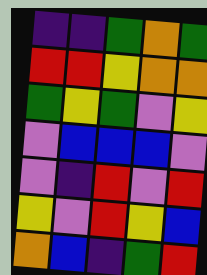[["indigo", "indigo", "green", "orange", "green"], ["red", "red", "yellow", "orange", "orange"], ["green", "yellow", "green", "violet", "yellow"], ["violet", "blue", "blue", "blue", "violet"], ["violet", "indigo", "red", "violet", "red"], ["yellow", "violet", "red", "yellow", "blue"], ["orange", "blue", "indigo", "green", "red"]]